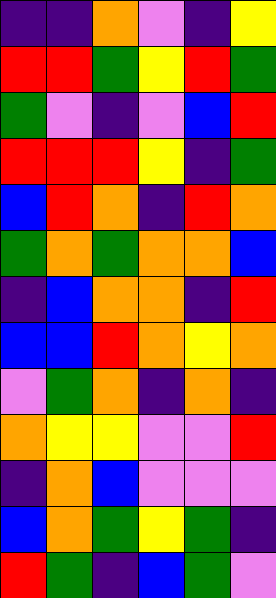[["indigo", "indigo", "orange", "violet", "indigo", "yellow"], ["red", "red", "green", "yellow", "red", "green"], ["green", "violet", "indigo", "violet", "blue", "red"], ["red", "red", "red", "yellow", "indigo", "green"], ["blue", "red", "orange", "indigo", "red", "orange"], ["green", "orange", "green", "orange", "orange", "blue"], ["indigo", "blue", "orange", "orange", "indigo", "red"], ["blue", "blue", "red", "orange", "yellow", "orange"], ["violet", "green", "orange", "indigo", "orange", "indigo"], ["orange", "yellow", "yellow", "violet", "violet", "red"], ["indigo", "orange", "blue", "violet", "violet", "violet"], ["blue", "orange", "green", "yellow", "green", "indigo"], ["red", "green", "indigo", "blue", "green", "violet"]]